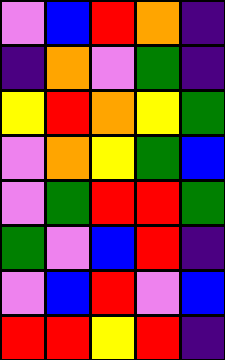[["violet", "blue", "red", "orange", "indigo"], ["indigo", "orange", "violet", "green", "indigo"], ["yellow", "red", "orange", "yellow", "green"], ["violet", "orange", "yellow", "green", "blue"], ["violet", "green", "red", "red", "green"], ["green", "violet", "blue", "red", "indigo"], ["violet", "blue", "red", "violet", "blue"], ["red", "red", "yellow", "red", "indigo"]]